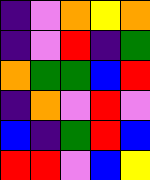[["indigo", "violet", "orange", "yellow", "orange"], ["indigo", "violet", "red", "indigo", "green"], ["orange", "green", "green", "blue", "red"], ["indigo", "orange", "violet", "red", "violet"], ["blue", "indigo", "green", "red", "blue"], ["red", "red", "violet", "blue", "yellow"]]